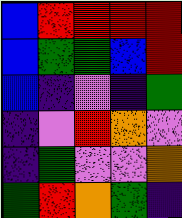[["blue", "red", "red", "red", "red"], ["blue", "green", "green", "blue", "red"], ["blue", "indigo", "violet", "indigo", "green"], ["indigo", "violet", "red", "orange", "violet"], ["indigo", "green", "violet", "violet", "orange"], ["green", "red", "orange", "green", "indigo"]]